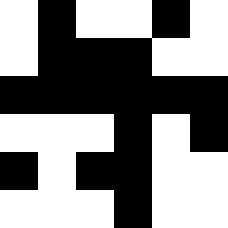[["white", "black", "white", "white", "black", "white"], ["white", "black", "black", "black", "white", "white"], ["black", "black", "black", "black", "black", "black"], ["white", "white", "white", "black", "white", "black"], ["black", "white", "black", "black", "white", "white"], ["white", "white", "white", "black", "white", "white"]]